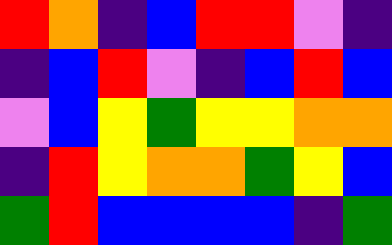[["red", "orange", "indigo", "blue", "red", "red", "violet", "indigo"], ["indigo", "blue", "red", "violet", "indigo", "blue", "red", "blue"], ["violet", "blue", "yellow", "green", "yellow", "yellow", "orange", "orange"], ["indigo", "red", "yellow", "orange", "orange", "green", "yellow", "blue"], ["green", "red", "blue", "blue", "blue", "blue", "indigo", "green"]]